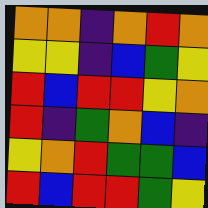[["orange", "orange", "indigo", "orange", "red", "orange"], ["yellow", "yellow", "indigo", "blue", "green", "yellow"], ["red", "blue", "red", "red", "yellow", "orange"], ["red", "indigo", "green", "orange", "blue", "indigo"], ["yellow", "orange", "red", "green", "green", "blue"], ["red", "blue", "red", "red", "green", "yellow"]]